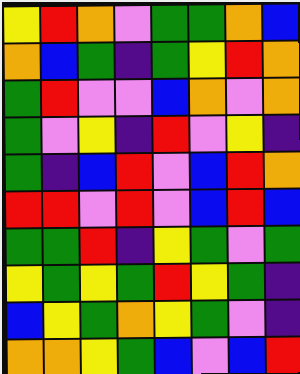[["yellow", "red", "orange", "violet", "green", "green", "orange", "blue"], ["orange", "blue", "green", "indigo", "green", "yellow", "red", "orange"], ["green", "red", "violet", "violet", "blue", "orange", "violet", "orange"], ["green", "violet", "yellow", "indigo", "red", "violet", "yellow", "indigo"], ["green", "indigo", "blue", "red", "violet", "blue", "red", "orange"], ["red", "red", "violet", "red", "violet", "blue", "red", "blue"], ["green", "green", "red", "indigo", "yellow", "green", "violet", "green"], ["yellow", "green", "yellow", "green", "red", "yellow", "green", "indigo"], ["blue", "yellow", "green", "orange", "yellow", "green", "violet", "indigo"], ["orange", "orange", "yellow", "green", "blue", "violet", "blue", "red"]]